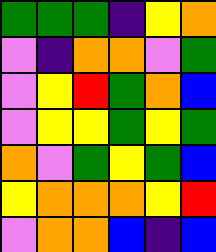[["green", "green", "green", "indigo", "yellow", "orange"], ["violet", "indigo", "orange", "orange", "violet", "green"], ["violet", "yellow", "red", "green", "orange", "blue"], ["violet", "yellow", "yellow", "green", "yellow", "green"], ["orange", "violet", "green", "yellow", "green", "blue"], ["yellow", "orange", "orange", "orange", "yellow", "red"], ["violet", "orange", "orange", "blue", "indigo", "blue"]]